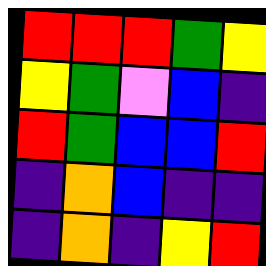[["red", "red", "red", "green", "yellow"], ["yellow", "green", "violet", "blue", "indigo"], ["red", "green", "blue", "blue", "red"], ["indigo", "orange", "blue", "indigo", "indigo"], ["indigo", "orange", "indigo", "yellow", "red"]]